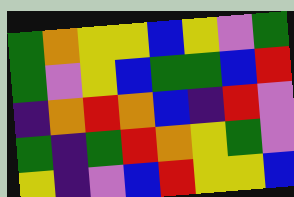[["green", "orange", "yellow", "yellow", "blue", "yellow", "violet", "green"], ["green", "violet", "yellow", "blue", "green", "green", "blue", "red"], ["indigo", "orange", "red", "orange", "blue", "indigo", "red", "violet"], ["green", "indigo", "green", "red", "orange", "yellow", "green", "violet"], ["yellow", "indigo", "violet", "blue", "red", "yellow", "yellow", "blue"]]